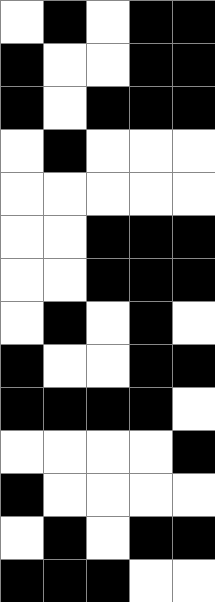[["white", "black", "white", "black", "black"], ["black", "white", "white", "black", "black"], ["black", "white", "black", "black", "black"], ["white", "black", "white", "white", "white"], ["white", "white", "white", "white", "white"], ["white", "white", "black", "black", "black"], ["white", "white", "black", "black", "black"], ["white", "black", "white", "black", "white"], ["black", "white", "white", "black", "black"], ["black", "black", "black", "black", "white"], ["white", "white", "white", "white", "black"], ["black", "white", "white", "white", "white"], ["white", "black", "white", "black", "black"], ["black", "black", "black", "white", "white"]]